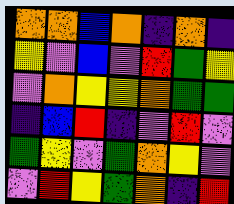[["orange", "orange", "blue", "orange", "indigo", "orange", "indigo"], ["yellow", "violet", "blue", "violet", "red", "green", "yellow"], ["violet", "orange", "yellow", "yellow", "orange", "green", "green"], ["indigo", "blue", "red", "indigo", "violet", "red", "violet"], ["green", "yellow", "violet", "green", "orange", "yellow", "violet"], ["violet", "red", "yellow", "green", "orange", "indigo", "red"]]